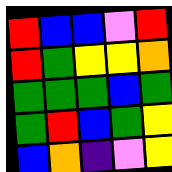[["red", "blue", "blue", "violet", "red"], ["red", "green", "yellow", "yellow", "orange"], ["green", "green", "green", "blue", "green"], ["green", "red", "blue", "green", "yellow"], ["blue", "orange", "indigo", "violet", "yellow"]]